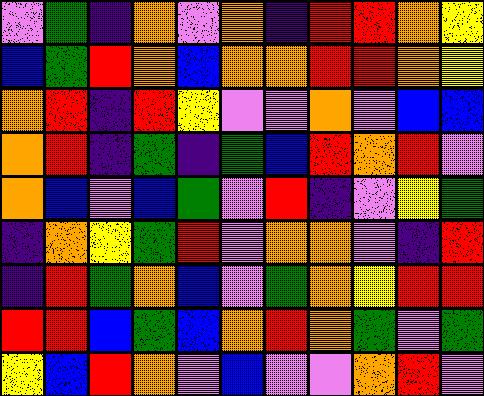[["violet", "green", "indigo", "orange", "violet", "orange", "indigo", "red", "red", "orange", "yellow"], ["blue", "green", "red", "orange", "blue", "orange", "orange", "red", "red", "orange", "yellow"], ["orange", "red", "indigo", "red", "yellow", "violet", "violet", "orange", "violet", "blue", "blue"], ["orange", "red", "indigo", "green", "indigo", "green", "blue", "red", "orange", "red", "violet"], ["orange", "blue", "violet", "blue", "green", "violet", "red", "indigo", "violet", "yellow", "green"], ["indigo", "orange", "yellow", "green", "red", "violet", "orange", "orange", "violet", "indigo", "red"], ["indigo", "red", "green", "orange", "blue", "violet", "green", "orange", "yellow", "red", "red"], ["red", "red", "blue", "green", "blue", "orange", "red", "orange", "green", "violet", "green"], ["yellow", "blue", "red", "orange", "violet", "blue", "violet", "violet", "orange", "red", "violet"]]